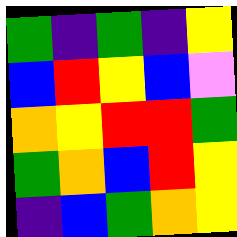[["green", "indigo", "green", "indigo", "yellow"], ["blue", "red", "yellow", "blue", "violet"], ["orange", "yellow", "red", "red", "green"], ["green", "orange", "blue", "red", "yellow"], ["indigo", "blue", "green", "orange", "yellow"]]